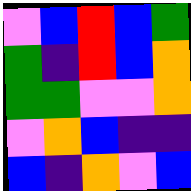[["violet", "blue", "red", "blue", "green"], ["green", "indigo", "red", "blue", "orange"], ["green", "green", "violet", "violet", "orange"], ["violet", "orange", "blue", "indigo", "indigo"], ["blue", "indigo", "orange", "violet", "blue"]]